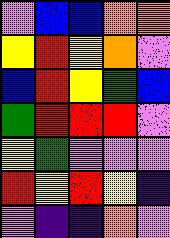[["violet", "blue", "blue", "orange", "orange"], ["yellow", "red", "yellow", "orange", "violet"], ["blue", "red", "yellow", "green", "blue"], ["green", "red", "red", "red", "violet"], ["yellow", "green", "violet", "violet", "violet"], ["red", "yellow", "red", "yellow", "indigo"], ["violet", "indigo", "indigo", "orange", "violet"]]